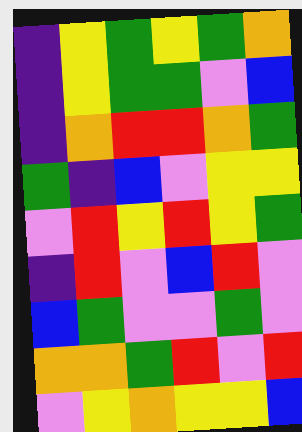[["indigo", "yellow", "green", "yellow", "green", "orange"], ["indigo", "yellow", "green", "green", "violet", "blue"], ["indigo", "orange", "red", "red", "orange", "green"], ["green", "indigo", "blue", "violet", "yellow", "yellow"], ["violet", "red", "yellow", "red", "yellow", "green"], ["indigo", "red", "violet", "blue", "red", "violet"], ["blue", "green", "violet", "violet", "green", "violet"], ["orange", "orange", "green", "red", "violet", "red"], ["violet", "yellow", "orange", "yellow", "yellow", "blue"]]